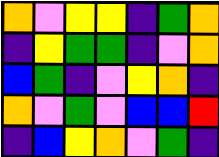[["orange", "violet", "yellow", "yellow", "indigo", "green", "orange"], ["indigo", "yellow", "green", "green", "indigo", "violet", "orange"], ["blue", "green", "indigo", "violet", "yellow", "orange", "indigo"], ["orange", "violet", "green", "violet", "blue", "blue", "red"], ["indigo", "blue", "yellow", "orange", "violet", "green", "indigo"]]